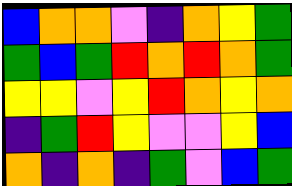[["blue", "orange", "orange", "violet", "indigo", "orange", "yellow", "green"], ["green", "blue", "green", "red", "orange", "red", "orange", "green"], ["yellow", "yellow", "violet", "yellow", "red", "orange", "yellow", "orange"], ["indigo", "green", "red", "yellow", "violet", "violet", "yellow", "blue"], ["orange", "indigo", "orange", "indigo", "green", "violet", "blue", "green"]]